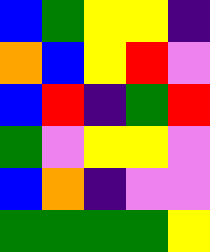[["blue", "green", "yellow", "yellow", "indigo"], ["orange", "blue", "yellow", "red", "violet"], ["blue", "red", "indigo", "green", "red"], ["green", "violet", "yellow", "yellow", "violet"], ["blue", "orange", "indigo", "violet", "violet"], ["green", "green", "green", "green", "yellow"]]